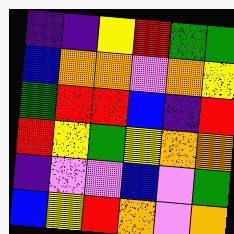[["indigo", "indigo", "yellow", "red", "green", "green"], ["blue", "orange", "orange", "violet", "orange", "yellow"], ["green", "red", "red", "blue", "indigo", "red"], ["red", "yellow", "green", "yellow", "orange", "orange"], ["indigo", "violet", "violet", "blue", "violet", "green"], ["blue", "yellow", "red", "orange", "violet", "orange"]]